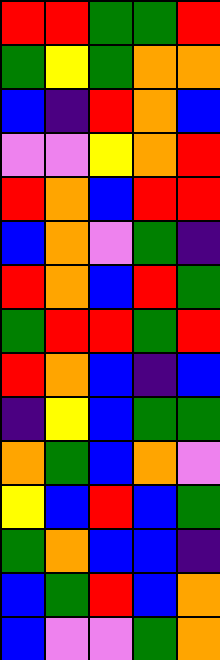[["red", "red", "green", "green", "red"], ["green", "yellow", "green", "orange", "orange"], ["blue", "indigo", "red", "orange", "blue"], ["violet", "violet", "yellow", "orange", "red"], ["red", "orange", "blue", "red", "red"], ["blue", "orange", "violet", "green", "indigo"], ["red", "orange", "blue", "red", "green"], ["green", "red", "red", "green", "red"], ["red", "orange", "blue", "indigo", "blue"], ["indigo", "yellow", "blue", "green", "green"], ["orange", "green", "blue", "orange", "violet"], ["yellow", "blue", "red", "blue", "green"], ["green", "orange", "blue", "blue", "indigo"], ["blue", "green", "red", "blue", "orange"], ["blue", "violet", "violet", "green", "orange"]]